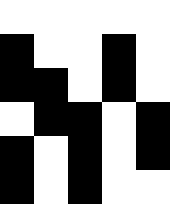[["white", "white", "white", "white", "white"], ["black", "white", "white", "black", "white"], ["black", "black", "white", "black", "white"], ["white", "black", "black", "white", "black"], ["black", "white", "black", "white", "black"], ["black", "white", "black", "white", "white"]]